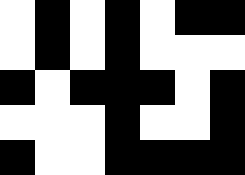[["white", "black", "white", "black", "white", "black", "black"], ["white", "black", "white", "black", "white", "white", "white"], ["black", "white", "black", "black", "black", "white", "black"], ["white", "white", "white", "black", "white", "white", "black"], ["black", "white", "white", "black", "black", "black", "black"]]